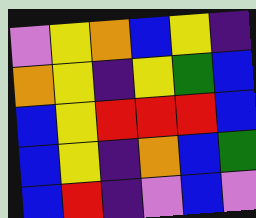[["violet", "yellow", "orange", "blue", "yellow", "indigo"], ["orange", "yellow", "indigo", "yellow", "green", "blue"], ["blue", "yellow", "red", "red", "red", "blue"], ["blue", "yellow", "indigo", "orange", "blue", "green"], ["blue", "red", "indigo", "violet", "blue", "violet"]]